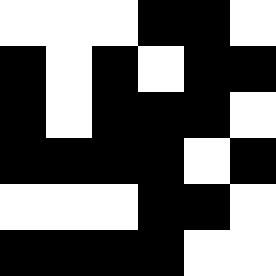[["white", "white", "white", "black", "black", "white"], ["black", "white", "black", "white", "black", "black"], ["black", "white", "black", "black", "black", "white"], ["black", "black", "black", "black", "white", "black"], ["white", "white", "white", "black", "black", "white"], ["black", "black", "black", "black", "white", "white"]]